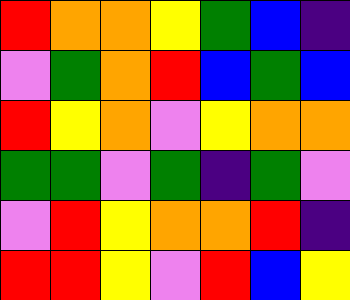[["red", "orange", "orange", "yellow", "green", "blue", "indigo"], ["violet", "green", "orange", "red", "blue", "green", "blue"], ["red", "yellow", "orange", "violet", "yellow", "orange", "orange"], ["green", "green", "violet", "green", "indigo", "green", "violet"], ["violet", "red", "yellow", "orange", "orange", "red", "indigo"], ["red", "red", "yellow", "violet", "red", "blue", "yellow"]]